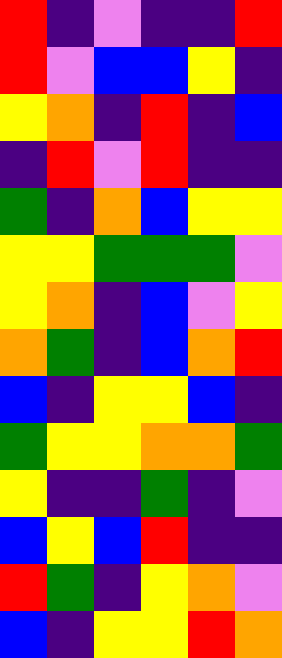[["red", "indigo", "violet", "indigo", "indigo", "red"], ["red", "violet", "blue", "blue", "yellow", "indigo"], ["yellow", "orange", "indigo", "red", "indigo", "blue"], ["indigo", "red", "violet", "red", "indigo", "indigo"], ["green", "indigo", "orange", "blue", "yellow", "yellow"], ["yellow", "yellow", "green", "green", "green", "violet"], ["yellow", "orange", "indigo", "blue", "violet", "yellow"], ["orange", "green", "indigo", "blue", "orange", "red"], ["blue", "indigo", "yellow", "yellow", "blue", "indigo"], ["green", "yellow", "yellow", "orange", "orange", "green"], ["yellow", "indigo", "indigo", "green", "indigo", "violet"], ["blue", "yellow", "blue", "red", "indigo", "indigo"], ["red", "green", "indigo", "yellow", "orange", "violet"], ["blue", "indigo", "yellow", "yellow", "red", "orange"]]